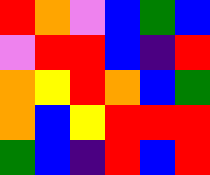[["red", "orange", "violet", "blue", "green", "blue"], ["violet", "red", "red", "blue", "indigo", "red"], ["orange", "yellow", "red", "orange", "blue", "green"], ["orange", "blue", "yellow", "red", "red", "red"], ["green", "blue", "indigo", "red", "blue", "red"]]